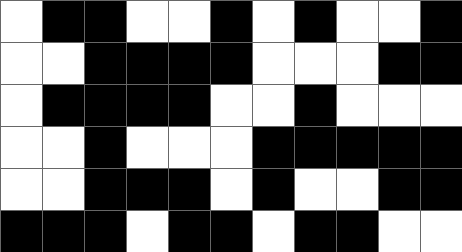[["white", "black", "black", "white", "white", "black", "white", "black", "white", "white", "black"], ["white", "white", "black", "black", "black", "black", "white", "white", "white", "black", "black"], ["white", "black", "black", "black", "black", "white", "white", "black", "white", "white", "white"], ["white", "white", "black", "white", "white", "white", "black", "black", "black", "black", "black"], ["white", "white", "black", "black", "black", "white", "black", "white", "white", "black", "black"], ["black", "black", "black", "white", "black", "black", "white", "black", "black", "white", "white"]]